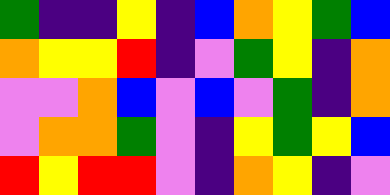[["green", "indigo", "indigo", "yellow", "indigo", "blue", "orange", "yellow", "green", "blue"], ["orange", "yellow", "yellow", "red", "indigo", "violet", "green", "yellow", "indigo", "orange"], ["violet", "violet", "orange", "blue", "violet", "blue", "violet", "green", "indigo", "orange"], ["violet", "orange", "orange", "green", "violet", "indigo", "yellow", "green", "yellow", "blue"], ["red", "yellow", "red", "red", "violet", "indigo", "orange", "yellow", "indigo", "violet"]]